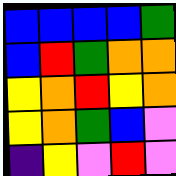[["blue", "blue", "blue", "blue", "green"], ["blue", "red", "green", "orange", "orange"], ["yellow", "orange", "red", "yellow", "orange"], ["yellow", "orange", "green", "blue", "violet"], ["indigo", "yellow", "violet", "red", "violet"]]